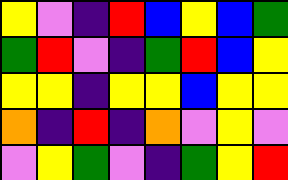[["yellow", "violet", "indigo", "red", "blue", "yellow", "blue", "green"], ["green", "red", "violet", "indigo", "green", "red", "blue", "yellow"], ["yellow", "yellow", "indigo", "yellow", "yellow", "blue", "yellow", "yellow"], ["orange", "indigo", "red", "indigo", "orange", "violet", "yellow", "violet"], ["violet", "yellow", "green", "violet", "indigo", "green", "yellow", "red"]]